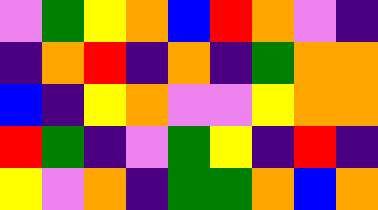[["violet", "green", "yellow", "orange", "blue", "red", "orange", "violet", "indigo"], ["indigo", "orange", "red", "indigo", "orange", "indigo", "green", "orange", "orange"], ["blue", "indigo", "yellow", "orange", "violet", "violet", "yellow", "orange", "orange"], ["red", "green", "indigo", "violet", "green", "yellow", "indigo", "red", "indigo"], ["yellow", "violet", "orange", "indigo", "green", "green", "orange", "blue", "orange"]]